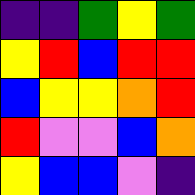[["indigo", "indigo", "green", "yellow", "green"], ["yellow", "red", "blue", "red", "red"], ["blue", "yellow", "yellow", "orange", "red"], ["red", "violet", "violet", "blue", "orange"], ["yellow", "blue", "blue", "violet", "indigo"]]